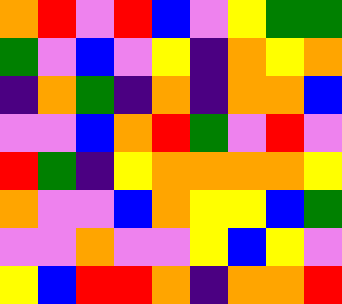[["orange", "red", "violet", "red", "blue", "violet", "yellow", "green", "green"], ["green", "violet", "blue", "violet", "yellow", "indigo", "orange", "yellow", "orange"], ["indigo", "orange", "green", "indigo", "orange", "indigo", "orange", "orange", "blue"], ["violet", "violet", "blue", "orange", "red", "green", "violet", "red", "violet"], ["red", "green", "indigo", "yellow", "orange", "orange", "orange", "orange", "yellow"], ["orange", "violet", "violet", "blue", "orange", "yellow", "yellow", "blue", "green"], ["violet", "violet", "orange", "violet", "violet", "yellow", "blue", "yellow", "violet"], ["yellow", "blue", "red", "red", "orange", "indigo", "orange", "orange", "red"]]